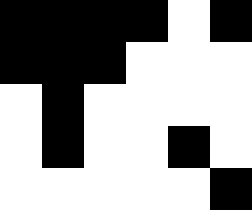[["black", "black", "black", "black", "white", "black"], ["black", "black", "black", "white", "white", "white"], ["white", "black", "white", "white", "white", "white"], ["white", "black", "white", "white", "black", "white"], ["white", "white", "white", "white", "white", "black"]]